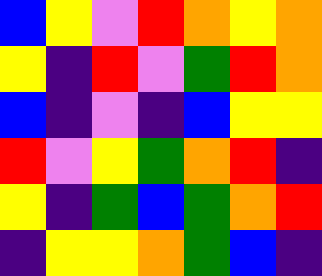[["blue", "yellow", "violet", "red", "orange", "yellow", "orange"], ["yellow", "indigo", "red", "violet", "green", "red", "orange"], ["blue", "indigo", "violet", "indigo", "blue", "yellow", "yellow"], ["red", "violet", "yellow", "green", "orange", "red", "indigo"], ["yellow", "indigo", "green", "blue", "green", "orange", "red"], ["indigo", "yellow", "yellow", "orange", "green", "blue", "indigo"]]